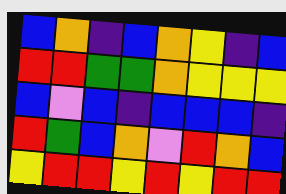[["blue", "orange", "indigo", "blue", "orange", "yellow", "indigo", "blue"], ["red", "red", "green", "green", "orange", "yellow", "yellow", "yellow"], ["blue", "violet", "blue", "indigo", "blue", "blue", "blue", "indigo"], ["red", "green", "blue", "orange", "violet", "red", "orange", "blue"], ["yellow", "red", "red", "yellow", "red", "yellow", "red", "red"]]